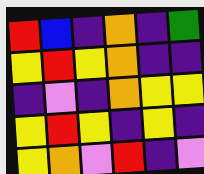[["red", "blue", "indigo", "orange", "indigo", "green"], ["yellow", "red", "yellow", "orange", "indigo", "indigo"], ["indigo", "violet", "indigo", "orange", "yellow", "yellow"], ["yellow", "red", "yellow", "indigo", "yellow", "indigo"], ["yellow", "orange", "violet", "red", "indigo", "violet"]]